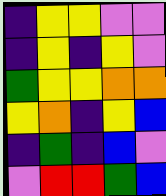[["indigo", "yellow", "yellow", "violet", "violet"], ["indigo", "yellow", "indigo", "yellow", "violet"], ["green", "yellow", "yellow", "orange", "orange"], ["yellow", "orange", "indigo", "yellow", "blue"], ["indigo", "green", "indigo", "blue", "violet"], ["violet", "red", "red", "green", "blue"]]